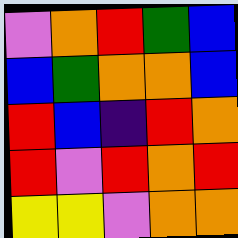[["violet", "orange", "red", "green", "blue"], ["blue", "green", "orange", "orange", "blue"], ["red", "blue", "indigo", "red", "orange"], ["red", "violet", "red", "orange", "red"], ["yellow", "yellow", "violet", "orange", "orange"]]